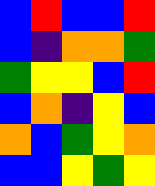[["blue", "red", "blue", "blue", "red"], ["blue", "indigo", "orange", "orange", "green"], ["green", "yellow", "yellow", "blue", "red"], ["blue", "orange", "indigo", "yellow", "blue"], ["orange", "blue", "green", "yellow", "orange"], ["blue", "blue", "yellow", "green", "yellow"]]